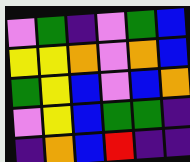[["violet", "green", "indigo", "violet", "green", "blue"], ["yellow", "yellow", "orange", "violet", "orange", "blue"], ["green", "yellow", "blue", "violet", "blue", "orange"], ["violet", "yellow", "blue", "green", "green", "indigo"], ["indigo", "orange", "blue", "red", "indigo", "indigo"]]